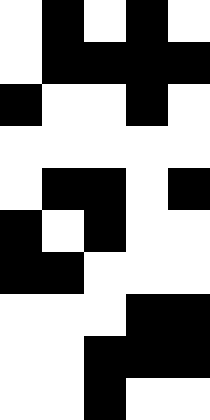[["white", "black", "white", "black", "white"], ["white", "black", "black", "black", "black"], ["black", "white", "white", "black", "white"], ["white", "white", "white", "white", "white"], ["white", "black", "black", "white", "black"], ["black", "white", "black", "white", "white"], ["black", "black", "white", "white", "white"], ["white", "white", "white", "black", "black"], ["white", "white", "black", "black", "black"], ["white", "white", "black", "white", "white"]]